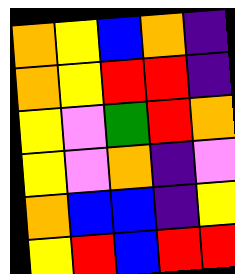[["orange", "yellow", "blue", "orange", "indigo"], ["orange", "yellow", "red", "red", "indigo"], ["yellow", "violet", "green", "red", "orange"], ["yellow", "violet", "orange", "indigo", "violet"], ["orange", "blue", "blue", "indigo", "yellow"], ["yellow", "red", "blue", "red", "red"]]